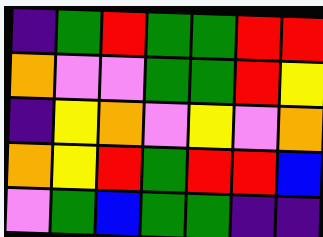[["indigo", "green", "red", "green", "green", "red", "red"], ["orange", "violet", "violet", "green", "green", "red", "yellow"], ["indigo", "yellow", "orange", "violet", "yellow", "violet", "orange"], ["orange", "yellow", "red", "green", "red", "red", "blue"], ["violet", "green", "blue", "green", "green", "indigo", "indigo"]]